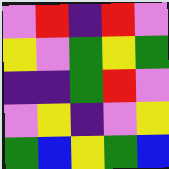[["violet", "red", "indigo", "red", "violet"], ["yellow", "violet", "green", "yellow", "green"], ["indigo", "indigo", "green", "red", "violet"], ["violet", "yellow", "indigo", "violet", "yellow"], ["green", "blue", "yellow", "green", "blue"]]